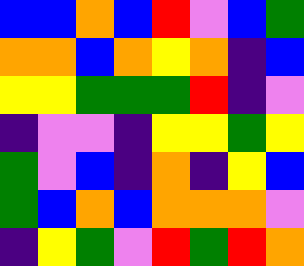[["blue", "blue", "orange", "blue", "red", "violet", "blue", "green"], ["orange", "orange", "blue", "orange", "yellow", "orange", "indigo", "blue"], ["yellow", "yellow", "green", "green", "green", "red", "indigo", "violet"], ["indigo", "violet", "violet", "indigo", "yellow", "yellow", "green", "yellow"], ["green", "violet", "blue", "indigo", "orange", "indigo", "yellow", "blue"], ["green", "blue", "orange", "blue", "orange", "orange", "orange", "violet"], ["indigo", "yellow", "green", "violet", "red", "green", "red", "orange"]]